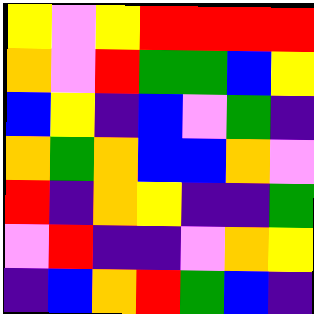[["yellow", "violet", "yellow", "red", "red", "red", "red"], ["orange", "violet", "red", "green", "green", "blue", "yellow"], ["blue", "yellow", "indigo", "blue", "violet", "green", "indigo"], ["orange", "green", "orange", "blue", "blue", "orange", "violet"], ["red", "indigo", "orange", "yellow", "indigo", "indigo", "green"], ["violet", "red", "indigo", "indigo", "violet", "orange", "yellow"], ["indigo", "blue", "orange", "red", "green", "blue", "indigo"]]